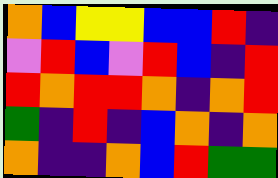[["orange", "blue", "yellow", "yellow", "blue", "blue", "red", "indigo"], ["violet", "red", "blue", "violet", "red", "blue", "indigo", "red"], ["red", "orange", "red", "red", "orange", "indigo", "orange", "red"], ["green", "indigo", "red", "indigo", "blue", "orange", "indigo", "orange"], ["orange", "indigo", "indigo", "orange", "blue", "red", "green", "green"]]